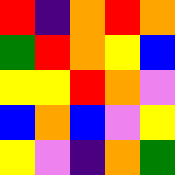[["red", "indigo", "orange", "red", "orange"], ["green", "red", "orange", "yellow", "blue"], ["yellow", "yellow", "red", "orange", "violet"], ["blue", "orange", "blue", "violet", "yellow"], ["yellow", "violet", "indigo", "orange", "green"]]